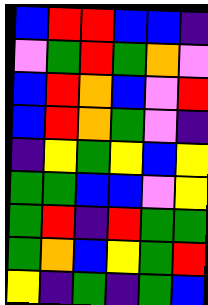[["blue", "red", "red", "blue", "blue", "indigo"], ["violet", "green", "red", "green", "orange", "violet"], ["blue", "red", "orange", "blue", "violet", "red"], ["blue", "red", "orange", "green", "violet", "indigo"], ["indigo", "yellow", "green", "yellow", "blue", "yellow"], ["green", "green", "blue", "blue", "violet", "yellow"], ["green", "red", "indigo", "red", "green", "green"], ["green", "orange", "blue", "yellow", "green", "red"], ["yellow", "indigo", "green", "indigo", "green", "blue"]]